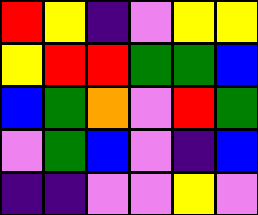[["red", "yellow", "indigo", "violet", "yellow", "yellow"], ["yellow", "red", "red", "green", "green", "blue"], ["blue", "green", "orange", "violet", "red", "green"], ["violet", "green", "blue", "violet", "indigo", "blue"], ["indigo", "indigo", "violet", "violet", "yellow", "violet"]]